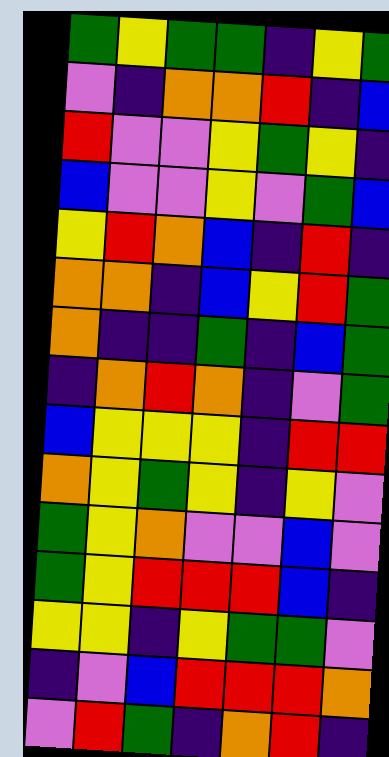[["green", "yellow", "green", "green", "indigo", "yellow", "green"], ["violet", "indigo", "orange", "orange", "red", "indigo", "blue"], ["red", "violet", "violet", "yellow", "green", "yellow", "indigo"], ["blue", "violet", "violet", "yellow", "violet", "green", "blue"], ["yellow", "red", "orange", "blue", "indigo", "red", "indigo"], ["orange", "orange", "indigo", "blue", "yellow", "red", "green"], ["orange", "indigo", "indigo", "green", "indigo", "blue", "green"], ["indigo", "orange", "red", "orange", "indigo", "violet", "green"], ["blue", "yellow", "yellow", "yellow", "indigo", "red", "red"], ["orange", "yellow", "green", "yellow", "indigo", "yellow", "violet"], ["green", "yellow", "orange", "violet", "violet", "blue", "violet"], ["green", "yellow", "red", "red", "red", "blue", "indigo"], ["yellow", "yellow", "indigo", "yellow", "green", "green", "violet"], ["indigo", "violet", "blue", "red", "red", "red", "orange"], ["violet", "red", "green", "indigo", "orange", "red", "indigo"]]